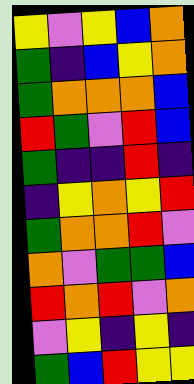[["yellow", "violet", "yellow", "blue", "orange"], ["green", "indigo", "blue", "yellow", "orange"], ["green", "orange", "orange", "orange", "blue"], ["red", "green", "violet", "red", "blue"], ["green", "indigo", "indigo", "red", "indigo"], ["indigo", "yellow", "orange", "yellow", "red"], ["green", "orange", "orange", "red", "violet"], ["orange", "violet", "green", "green", "blue"], ["red", "orange", "red", "violet", "orange"], ["violet", "yellow", "indigo", "yellow", "indigo"], ["green", "blue", "red", "yellow", "yellow"]]